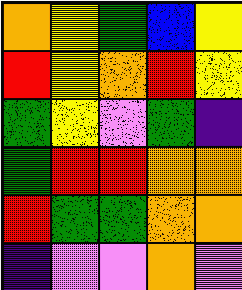[["orange", "yellow", "green", "blue", "yellow"], ["red", "yellow", "orange", "red", "yellow"], ["green", "yellow", "violet", "green", "indigo"], ["green", "red", "red", "orange", "orange"], ["red", "green", "green", "orange", "orange"], ["indigo", "violet", "violet", "orange", "violet"]]